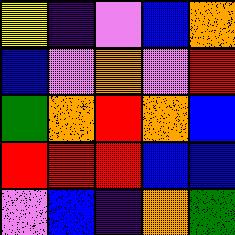[["yellow", "indigo", "violet", "blue", "orange"], ["blue", "violet", "orange", "violet", "red"], ["green", "orange", "red", "orange", "blue"], ["red", "red", "red", "blue", "blue"], ["violet", "blue", "indigo", "orange", "green"]]